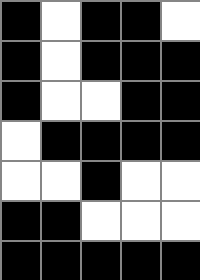[["black", "white", "black", "black", "white"], ["black", "white", "black", "black", "black"], ["black", "white", "white", "black", "black"], ["white", "black", "black", "black", "black"], ["white", "white", "black", "white", "white"], ["black", "black", "white", "white", "white"], ["black", "black", "black", "black", "black"]]